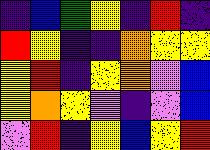[["indigo", "blue", "green", "yellow", "indigo", "red", "indigo"], ["red", "yellow", "indigo", "indigo", "orange", "yellow", "yellow"], ["yellow", "red", "indigo", "yellow", "orange", "violet", "blue"], ["yellow", "orange", "yellow", "violet", "indigo", "violet", "blue"], ["violet", "red", "indigo", "yellow", "blue", "yellow", "red"]]